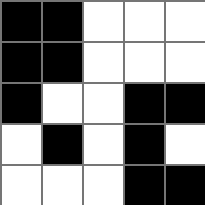[["black", "black", "white", "white", "white"], ["black", "black", "white", "white", "white"], ["black", "white", "white", "black", "black"], ["white", "black", "white", "black", "white"], ["white", "white", "white", "black", "black"]]